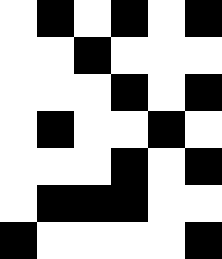[["white", "black", "white", "black", "white", "black"], ["white", "white", "black", "white", "white", "white"], ["white", "white", "white", "black", "white", "black"], ["white", "black", "white", "white", "black", "white"], ["white", "white", "white", "black", "white", "black"], ["white", "black", "black", "black", "white", "white"], ["black", "white", "white", "white", "white", "black"]]